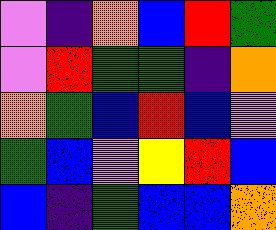[["violet", "indigo", "orange", "blue", "red", "green"], ["violet", "red", "green", "green", "indigo", "orange"], ["orange", "green", "blue", "red", "blue", "violet"], ["green", "blue", "violet", "yellow", "red", "blue"], ["blue", "indigo", "green", "blue", "blue", "orange"]]